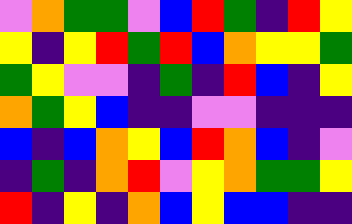[["violet", "orange", "green", "green", "violet", "blue", "red", "green", "indigo", "red", "yellow"], ["yellow", "indigo", "yellow", "red", "green", "red", "blue", "orange", "yellow", "yellow", "green"], ["green", "yellow", "violet", "violet", "indigo", "green", "indigo", "red", "blue", "indigo", "yellow"], ["orange", "green", "yellow", "blue", "indigo", "indigo", "violet", "violet", "indigo", "indigo", "indigo"], ["blue", "indigo", "blue", "orange", "yellow", "blue", "red", "orange", "blue", "indigo", "violet"], ["indigo", "green", "indigo", "orange", "red", "violet", "yellow", "orange", "green", "green", "yellow"], ["red", "indigo", "yellow", "indigo", "orange", "blue", "yellow", "blue", "blue", "indigo", "indigo"]]